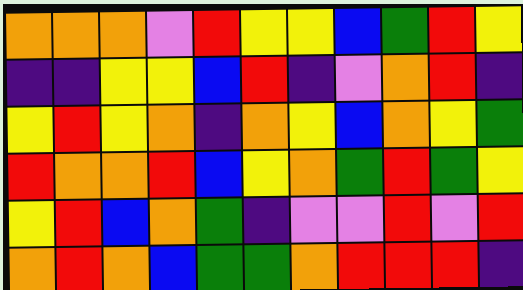[["orange", "orange", "orange", "violet", "red", "yellow", "yellow", "blue", "green", "red", "yellow"], ["indigo", "indigo", "yellow", "yellow", "blue", "red", "indigo", "violet", "orange", "red", "indigo"], ["yellow", "red", "yellow", "orange", "indigo", "orange", "yellow", "blue", "orange", "yellow", "green"], ["red", "orange", "orange", "red", "blue", "yellow", "orange", "green", "red", "green", "yellow"], ["yellow", "red", "blue", "orange", "green", "indigo", "violet", "violet", "red", "violet", "red"], ["orange", "red", "orange", "blue", "green", "green", "orange", "red", "red", "red", "indigo"]]